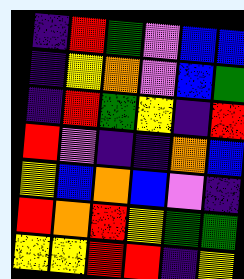[["indigo", "red", "green", "violet", "blue", "blue"], ["indigo", "yellow", "orange", "violet", "blue", "green"], ["indigo", "red", "green", "yellow", "indigo", "red"], ["red", "violet", "indigo", "indigo", "orange", "blue"], ["yellow", "blue", "orange", "blue", "violet", "indigo"], ["red", "orange", "red", "yellow", "green", "green"], ["yellow", "yellow", "red", "red", "indigo", "yellow"]]